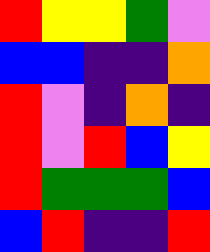[["red", "yellow", "yellow", "green", "violet"], ["blue", "blue", "indigo", "indigo", "orange"], ["red", "violet", "indigo", "orange", "indigo"], ["red", "violet", "red", "blue", "yellow"], ["red", "green", "green", "green", "blue"], ["blue", "red", "indigo", "indigo", "red"]]